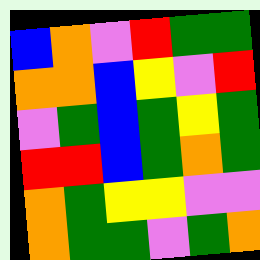[["blue", "orange", "violet", "red", "green", "green"], ["orange", "orange", "blue", "yellow", "violet", "red"], ["violet", "green", "blue", "green", "yellow", "green"], ["red", "red", "blue", "green", "orange", "green"], ["orange", "green", "yellow", "yellow", "violet", "violet"], ["orange", "green", "green", "violet", "green", "orange"]]